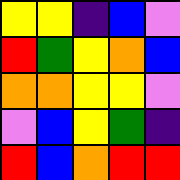[["yellow", "yellow", "indigo", "blue", "violet"], ["red", "green", "yellow", "orange", "blue"], ["orange", "orange", "yellow", "yellow", "violet"], ["violet", "blue", "yellow", "green", "indigo"], ["red", "blue", "orange", "red", "red"]]